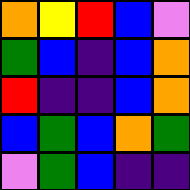[["orange", "yellow", "red", "blue", "violet"], ["green", "blue", "indigo", "blue", "orange"], ["red", "indigo", "indigo", "blue", "orange"], ["blue", "green", "blue", "orange", "green"], ["violet", "green", "blue", "indigo", "indigo"]]